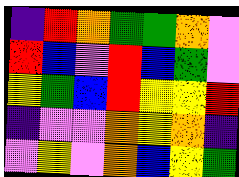[["indigo", "red", "orange", "green", "green", "orange", "violet"], ["red", "blue", "violet", "red", "blue", "green", "violet"], ["yellow", "green", "blue", "red", "yellow", "yellow", "red"], ["indigo", "violet", "violet", "orange", "yellow", "orange", "indigo"], ["violet", "yellow", "violet", "orange", "blue", "yellow", "green"]]